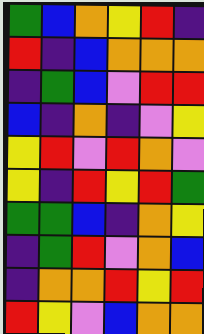[["green", "blue", "orange", "yellow", "red", "indigo"], ["red", "indigo", "blue", "orange", "orange", "orange"], ["indigo", "green", "blue", "violet", "red", "red"], ["blue", "indigo", "orange", "indigo", "violet", "yellow"], ["yellow", "red", "violet", "red", "orange", "violet"], ["yellow", "indigo", "red", "yellow", "red", "green"], ["green", "green", "blue", "indigo", "orange", "yellow"], ["indigo", "green", "red", "violet", "orange", "blue"], ["indigo", "orange", "orange", "red", "yellow", "red"], ["red", "yellow", "violet", "blue", "orange", "orange"]]